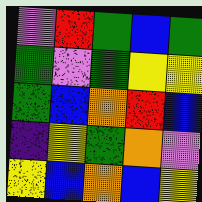[["violet", "red", "green", "blue", "green"], ["green", "violet", "green", "yellow", "yellow"], ["green", "blue", "orange", "red", "blue"], ["indigo", "yellow", "green", "orange", "violet"], ["yellow", "blue", "orange", "blue", "yellow"]]